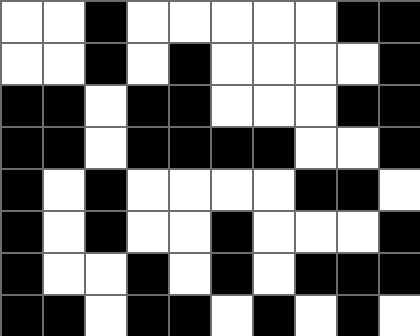[["white", "white", "black", "white", "white", "white", "white", "white", "black", "black"], ["white", "white", "black", "white", "black", "white", "white", "white", "white", "black"], ["black", "black", "white", "black", "black", "white", "white", "white", "black", "black"], ["black", "black", "white", "black", "black", "black", "black", "white", "white", "black"], ["black", "white", "black", "white", "white", "white", "white", "black", "black", "white"], ["black", "white", "black", "white", "white", "black", "white", "white", "white", "black"], ["black", "white", "white", "black", "white", "black", "white", "black", "black", "black"], ["black", "black", "white", "black", "black", "white", "black", "white", "black", "white"]]